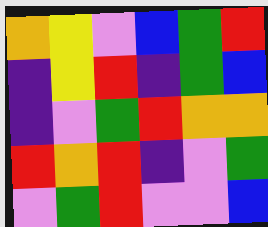[["orange", "yellow", "violet", "blue", "green", "red"], ["indigo", "yellow", "red", "indigo", "green", "blue"], ["indigo", "violet", "green", "red", "orange", "orange"], ["red", "orange", "red", "indigo", "violet", "green"], ["violet", "green", "red", "violet", "violet", "blue"]]